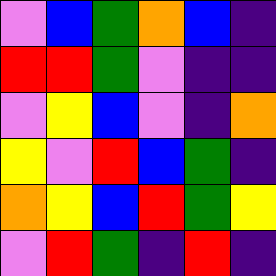[["violet", "blue", "green", "orange", "blue", "indigo"], ["red", "red", "green", "violet", "indigo", "indigo"], ["violet", "yellow", "blue", "violet", "indigo", "orange"], ["yellow", "violet", "red", "blue", "green", "indigo"], ["orange", "yellow", "blue", "red", "green", "yellow"], ["violet", "red", "green", "indigo", "red", "indigo"]]